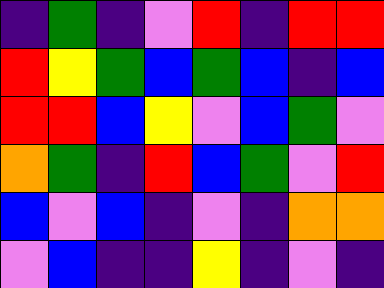[["indigo", "green", "indigo", "violet", "red", "indigo", "red", "red"], ["red", "yellow", "green", "blue", "green", "blue", "indigo", "blue"], ["red", "red", "blue", "yellow", "violet", "blue", "green", "violet"], ["orange", "green", "indigo", "red", "blue", "green", "violet", "red"], ["blue", "violet", "blue", "indigo", "violet", "indigo", "orange", "orange"], ["violet", "blue", "indigo", "indigo", "yellow", "indigo", "violet", "indigo"]]